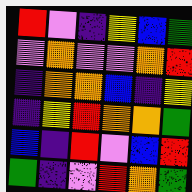[["red", "violet", "indigo", "yellow", "blue", "green"], ["violet", "orange", "violet", "violet", "orange", "red"], ["indigo", "orange", "orange", "blue", "indigo", "yellow"], ["indigo", "yellow", "red", "orange", "orange", "green"], ["blue", "indigo", "red", "violet", "blue", "red"], ["green", "indigo", "violet", "red", "orange", "green"]]